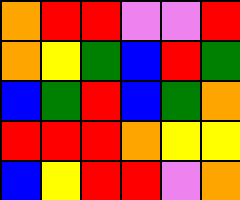[["orange", "red", "red", "violet", "violet", "red"], ["orange", "yellow", "green", "blue", "red", "green"], ["blue", "green", "red", "blue", "green", "orange"], ["red", "red", "red", "orange", "yellow", "yellow"], ["blue", "yellow", "red", "red", "violet", "orange"]]